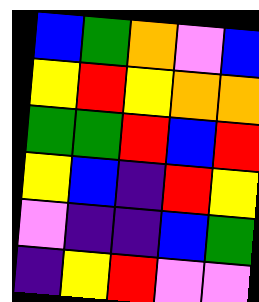[["blue", "green", "orange", "violet", "blue"], ["yellow", "red", "yellow", "orange", "orange"], ["green", "green", "red", "blue", "red"], ["yellow", "blue", "indigo", "red", "yellow"], ["violet", "indigo", "indigo", "blue", "green"], ["indigo", "yellow", "red", "violet", "violet"]]